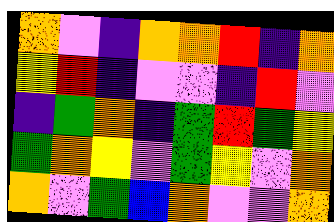[["orange", "violet", "indigo", "orange", "orange", "red", "indigo", "orange"], ["yellow", "red", "indigo", "violet", "violet", "indigo", "red", "violet"], ["indigo", "green", "orange", "indigo", "green", "red", "green", "yellow"], ["green", "orange", "yellow", "violet", "green", "yellow", "violet", "orange"], ["orange", "violet", "green", "blue", "orange", "violet", "violet", "orange"]]